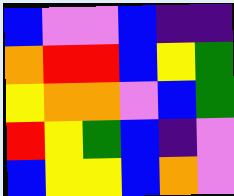[["blue", "violet", "violet", "blue", "indigo", "indigo"], ["orange", "red", "red", "blue", "yellow", "green"], ["yellow", "orange", "orange", "violet", "blue", "green"], ["red", "yellow", "green", "blue", "indigo", "violet"], ["blue", "yellow", "yellow", "blue", "orange", "violet"]]